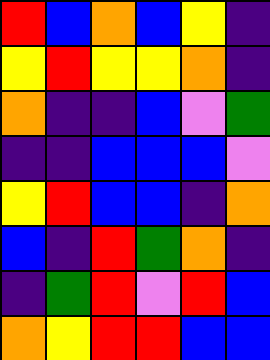[["red", "blue", "orange", "blue", "yellow", "indigo"], ["yellow", "red", "yellow", "yellow", "orange", "indigo"], ["orange", "indigo", "indigo", "blue", "violet", "green"], ["indigo", "indigo", "blue", "blue", "blue", "violet"], ["yellow", "red", "blue", "blue", "indigo", "orange"], ["blue", "indigo", "red", "green", "orange", "indigo"], ["indigo", "green", "red", "violet", "red", "blue"], ["orange", "yellow", "red", "red", "blue", "blue"]]